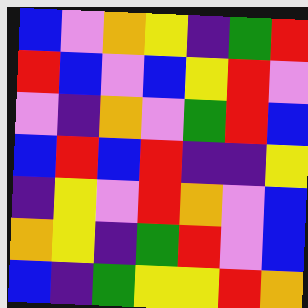[["blue", "violet", "orange", "yellow", "indigo", "green", "red"], ["red", "blue", "violet", "blue", "yellow", "red", "violet"], ["violet", "indigo", "orange", "violet", "green", "red", "blue"], ["blue", "red", "blue", "red", "indigo", "indigo", "yellow"], ["indigo", "yellow", "violet", "red", "orange", "violet", "blue"], ["orange", "yellow", "indigo", "green", "red", "violet", "blue"], ["blue", "indigo", "green", "yellow", "yellow", "red", "orange"]]